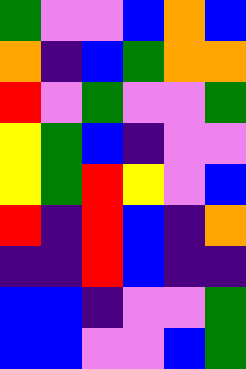[["green", "violet", "violet", "blue", "orange", "blue"], ["orange", "indigo", "blue", "green", "orange", "orange"], ["red", "violet", "green", "violet", "violet", "green"], ["yellow", "green", "blue", "indigo", "violet", "violet"], ["yellow", "green", "red", "yellow", "violet", "blue"], ["red", "indigo", "red", "blue", "indigo", "orange"], ["indigo", "indigo", "red", "blue", "indigo", "indigo"], ["blue", "blue", "indigo", "violet", "violet", "green"], ["blue", "blue", "violet", "violet", "blue", "green"]]